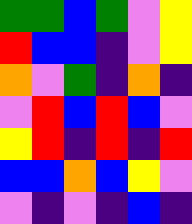[["green", "green", "blue", "green", "violet", "yellow"], ["red", "blue", "blue", "indigo", "violet", "yellow"], ["orange", "violet", "green", "indigo", "orange", "indigo"], ["violet", "red", "blue", "red", "blue", "violet"], ["yellow", "red", "indigo", "red", "indigo", "red"], ["blue", "blue", "orange", "blue", "yellow", "violet"], ["violet", "indigo", "violet", "indigo", "blue", "indigo"]]